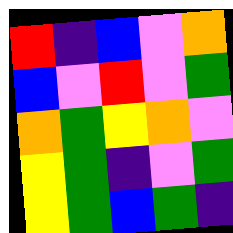[["red", "indigo", "blue", "violet", "orange"], ["blue", "violet", "red", "violet", "green"], ["orange", "green", "yellow", "orange", "violet"], ["yellow", "green", "indigo", "violet", "green"], ["yellow", "green", "blue", "green", "indigo"]]